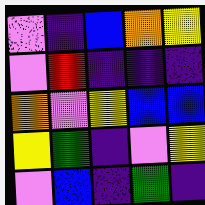[["violet", "indigo", "blue", "orange", "yellow"], ["violet", "red", "indigo", "indigo", "indigo"], ["orange", "violet", "yellow", "blue", "blue"], ["yellow", "green", "indigo", "violet", "yellow"], ["violet", "blue", "indigo", "green", "indigo"]]